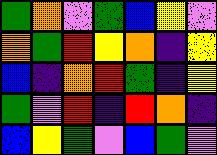[["green", "orange", "violet", "green", "blue", "yellow", "violet"], ["orange", "green", "red", "yellow", "orange", "indigo", "yellow"], ["blue", "indigo", "orange", "red", "green", "indigo", "yellow"], ["green", "violet", "red", "indigo", "red", "orange", "indigo"], ["blue", "yellow", "green", "violet", "blue", "green", "violet"]]